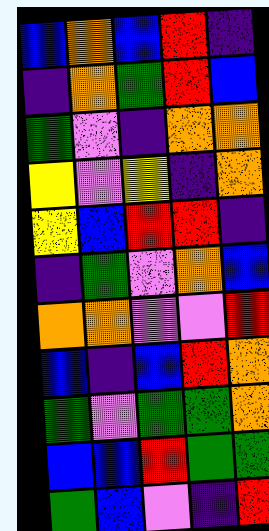[["blue", "orange", "blue", "red", "indigo"], ["indigo", "orange", "green", "red", "blue"], ["green", "violet", "indigo", "orange", "orange"], ["yellow", "violet", "yellow", "indigo", "orange"], ["yellow", "blue", "red", "red", "indigo"], ["indigo", "green", "violet", "orange", "blue"], ["orange", "orange", "violet", "violet", "red"], ["blue", "indigo", "blue", "red", "orange"], ["green", "violet", "green", "green", "orange"], ["blue", "blue", "red", "green", "green"], ["green", "blue", "violet", "indigo", "red"]]